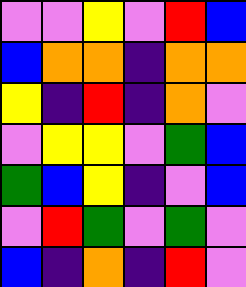[["violet", "violet", "yellow", "violet", "red", "blue"], ["blue", "orange", "orange", "indigo", "orange", "orange"], ["yellow", "indigo", "red", "indigo", "orange", "violet"], ["violet", "yellow", "yellow", "violet", "green", "blue"], ["green", "blue", "yellow", "indigo", "violet", "blue"], ["violet", "red", "green", "violet", "green", "violet"], ["blue", "indigo", "orange", "indigo", "red", "violet"]]